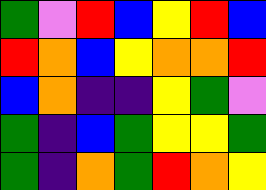[["green", "violet", "red", "blue", "yellow", "red", "blue"], ["red", "orange", "blue", "yellow", "orange", "orange", "red"], ["blue", "orange", "indigo", "indigo", "yellow", "green", "violet"], ["green", "indigo", "blue", "green", "yellow", "yellow", "green"], ["green", "indigo", "orange", "green", "red", "orange", "yellow"]]